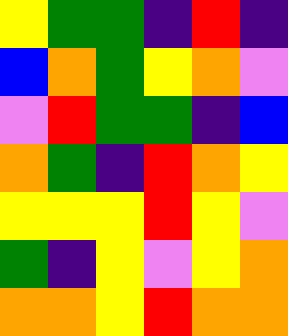[["yellow", "green", "green", "indigo", "red", "indigo"], ["blue", "orange", "green", "yellow", "orange", "violet"], ["violet", "red", "green", "green", "indigo", "blue"], ["orange", "green", "indigo", "red", "orange", "yellow"], ["yellow", "yellow", "yellow", "red", "yellow", "violet"], ["green", "indigo", "yellow", "violet", "yellow", "orange"], ["orange", "orange", "yellow", "red", "orange", "orange"]]